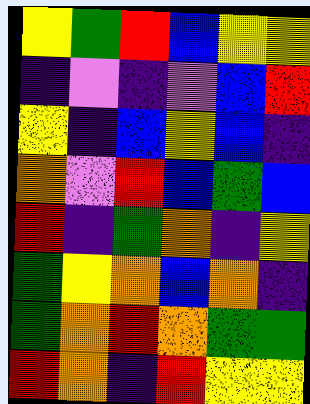[["yellow", "green", "red", "blue", "yellow", "yellow"], ["indigo", "violet", "indigo", "violet", "blue", "red"], ["yellow", "indigo", "blue", "yellow", "blue", "indigo"], ["orange", "violet", "red", "blue", "green", "blue"], ["red", "indigo", "green", "orange", "indigo", "yellow"], ["green", "yellow", "orange", "blue", "orange", "indigo"], ["green", "orange", "red", "orange", "green", "green"], ["red", "orange", "indigo", "red", "yellow", "yellow"]]